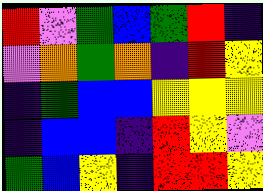[["red", "violet", "green", "blue", "green", "red", "indigo"], ["violet", "orange", "green", "orange", "indigo", "red", "yellow"], ["indigo", "green", "blue", "blue", "yellow", "yellow", "yellow"], ["indigo", "blue", "blue", "indigo", "red", "yellow", "violet"], ["green", "blue", "yellow", "indigo", "red", "red", "yellow"]]